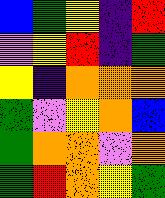[["blue", "green", "yellow", "indigo", "red"], ["violet", "yellow", "red", "indigo", "green"], ["yellow", "indigo", "orange", "orange", "orange"], ["green", "violet", "yellow", "orange", "blue"], ["green", "orange", "orange", "violet", "orange"], ["green", "red", "orange", "yellow", "green"]]